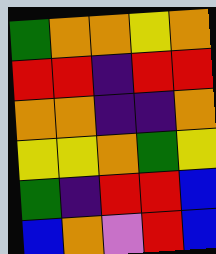[["green", "orange", "orange", "yellow", "orange"], ["red", "red", "indigo", "red", "red"], ["orange", "orange", "indigo", "indigo", "orange"], ["yellow", "yellow", "orange", "green", "yellow"], ["green", "indigo", "red", "red", "blue"], ["blue", "orange", "violet", "red", "blue"]]